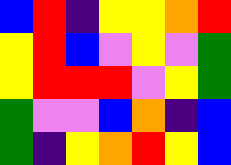[["blue", "red", "indigo", "yellow", "yellow", "orange", "red"], ["yellow", "red", "blue", "violet", "yellow", "violet", "green"], ["yellow", "red", "red", "red", "violet", "yellow", "green"], ["green", "violet", "violet", "blue", "orange", "indigo", "blue"], ["green", "indigo", "yellow", "orange", "red", "yellow", "blue"]]